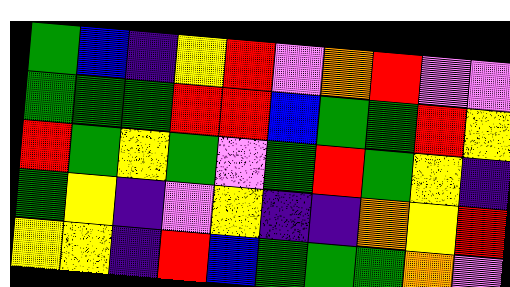[["green", "blue", "indigo", "yellow", "red", "violet", "orange", "red", "violet", "violet"], ["green", "green", "green", "red", "red", "blue", "green", "green", "red", "yellow"], ["red", "green", "yellow", "green", "violet", "green", "red", "green", "yellow", "indigo"], ["green", "yellow", "indigo", "violet", "yellow", "indigo", "indigo", "orange", "yellow", "red"], ["yellow", "yellow", "indigo", "red", "blue", "green", "green", "green", "orange", "violet"]]